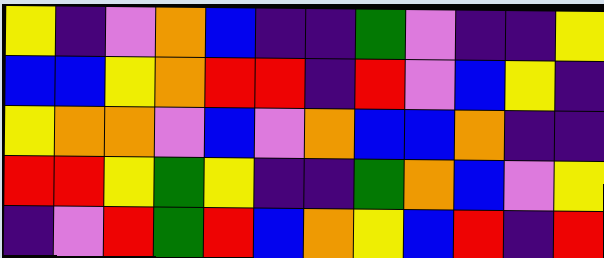[["yellow", "indigo", "violet", "orange", "blue", "indigo", "indigo", "green", "violet", "indigo", "indigo", "yellow"], ["blue", "blue", "yellow", "orange", "red", "red", "indigo", "red", "violet", "blue", "yellow", "indigo"], ["yellow", "orange", "orange", "violet", "blue", "violet", "orange", "blue", "blue", "orange", "indigo", "indigo"], ["red", "red", "yellow", "green", "yellow", "indigo", "indigo", "green", "orange", "blue", "violet", "yellow"], ["indigo", "violet", "red", "green", "red", "blue", "orange", "yellow", "blue", "red", "indigo", "red"]]